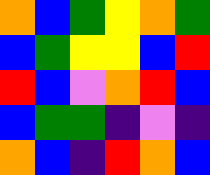[["orange", "blue", "green", "yellow", "orange", "green"], ["blue", "green", "yellow", "yellow", "blue", "red"], ["red", "blue", "violet", "orange", "red", "blue"], ["blue", "green", "green", "indigo", "violet", "indigo"], ["orange", "blue", "indigo", "red", "orange", "blue"]]